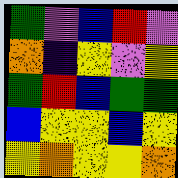[["green", "violet", "blue", "red", "violet"], ["orange", "indigo", "yellow", "violet", "yellow"], ["green", "red", "blue", "green", "green"], ["blue", "yellow", "yellow", "blue", "yellow"], ["yellow", "orange", "yellow", "yellow", "orange"]]